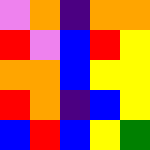[["violet", "orange", "indigo", "orange", "orange"], ["red", "violet", "blue", "red", "yellow"], ["orange", "orange", "blue", "yellow", "yellow"], ["red", "orange", "indigo", "blue", "yellow"], ["blue", "red", "blue", "yellow", "green"]]